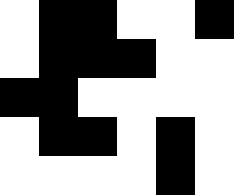[["white", "black", "black", "white", "white", "black"], ["white", "black", "black", "black", "white", "white"], ["black", "black", "white", "white", "white", "white"], ["white", "black", "black", "white", "black", "white"], ["white", "white", "white", "white", "black", "white"]]